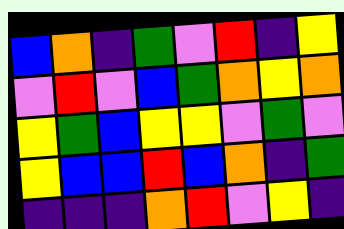[["blue", "orange", "indigo", "green", "violet", "red", "indigo", "yellow"], ["violet", "red", "violet", "blue", "green", "orange", "yellow", "orange"], ["yellow", "green", "blue", "yellow", "yellow", "violet", "green", "violet"], ["yellow", "blue", "blue", "red", "blue", "orange", "indigo", "green"], ["indigo", "indigo", "indigo", "orange", "red", "violet", "yellow", "indigo"]]